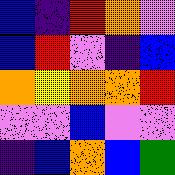[["blue", "indigo", "red", "orange", "violet"], ["blue", "red", "violet", "indigo", "blue"], ["orange", "yellow", "orange", "orange", "red"], ["violet", "violet", "blue", "violet", "violet"], ["indigo", "blue", "orange", "blue", "green"]]